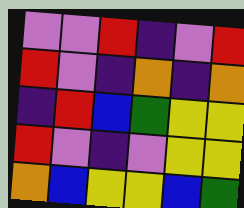[["violet", "violet", "red", "indigo", "violet", "red"], ["red", "violet", "indigo", "orange", "indigo", "orange"], ["indigo", "red", "blue", "green", "yellow", "yellow"], ["red", "violet", "indigo", "violet", "yellow", "yellow"], ["orange", "blue", "yellow", "yellow", "blue", "green"]]